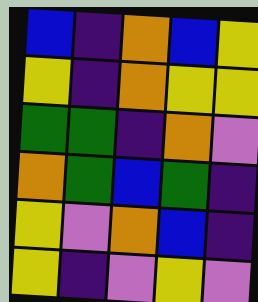[["blue", "indigo", "orange", "blue", "yellow"], ["yellow", "indigo", "orange", "yellow", "yellow"], ["green", "green", "indigo", "orange", "violet"], ["orange", "green", "blue", "green", "indigo"], ["yellow", "violet", "orange", "blue", "indigo"], ["yellow", "indigo", "violet", "yellow", "violet"]]